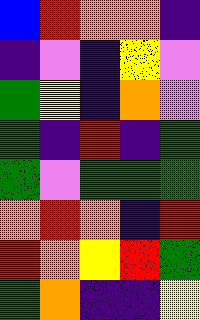[["blue", "red", "orange", "orange", "indigo"], ["indigo", "violet", "indigo", "yellow", "violet"], ["green", "yellow", "indigo", "orange", "violet"], ["green", "indigo", "red", "indigo", "green"], ["green", "violet", "green", "green", "green"], ["orange", "red", "orange", "indigo", "red"], ["red", "orange", "yellow", "red", "green"], ["green", "orange", "indigo", "indigo", "yellow"]]